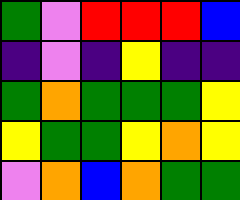[["green", "violet", "red", "red", "red", "blue"], ["indigo", "violet", "indigo", "yellow", "indigo", "indigo"], ["green", "orange", "green", "green", "green", "yellow"], ["yellow", "green", "green", "yellow", "orange", "yellow"], ["violet", "orange", "blue", "orange", "green", "green"]]